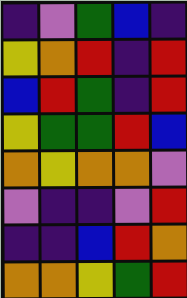[["indigo", "violet", "green", "blue", "indigo"], ["yellow", "orange", "red", "indigo", "red"], ["blue", "red", "green", "indigo", "red"], ["yellow", "green", "green", "red", "blue"], ["orange", "yellow", "orange", "orange", "violet"], ["violet", "indigo", "indigo", "violet", "red"], ["indigo", "indigo", "blue", "red", "orange"], ["orange", "orange", "yellow", "green", "red"]]